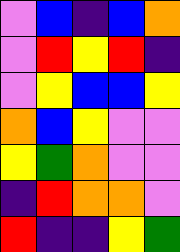[["violet", "blue", "indigo", "blue", "orange"], ["violet", "red", "yellow", "red", "indigo"], ["violet", "yellow", "blue", "blue", "yellow"], ["orange", "blue", "yellow", "violet", "violet"], ["yellow", "green", "orange", "violet", "violet"], ["indigo", "red", "orange", "orange", "violet"], ["red", "indigo", "indigo", "yellow", "green"]]